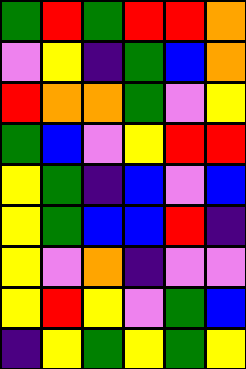[["green", "red", "green", "red", "red", "orange"], ["violet", "yellow", "indigo", "green", "blue", "orange"], ["red", "orange", "orange", "green", "violet", "yellow"], ["green", "blue", "violet", "yellow", "red", "red"], ["yellow", "green", "indigo", "blue", "violet", "blue"], ["yellow", "green", "blue", "blue", "red", "indigo"], ["yellow", "violet", "orange", "indigo", "violet", "violet"], ["yellow", "red", "yellow", "violet", "green", "blue"], ["indigo", "yellow", "green", "yellow", "green", "yellow"]]